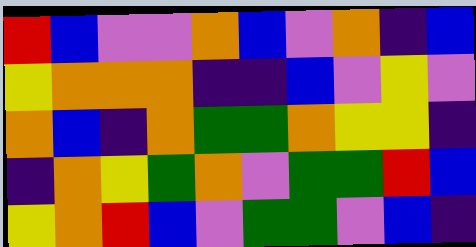[["red", "blue", "violet", "violet", "orange", "blue", "violet", "orange", "indigo", "blue"], ["yellow", "orange", "orange", "orange", "indigo", "indigo", "blue", "violet", "yellow", "violet"], ["orange", "blue", "indigo", "orange", "green", "green", "orange", "yellow", "yellow", "indigo"], ["indigo", "orange", "yellow", "green", "orange", "violet", "green", "green", "red", "blue"], ["yellow", "orange", "red", "blue", "violet", "green", "green", "violet", "blue", "indigo"]]